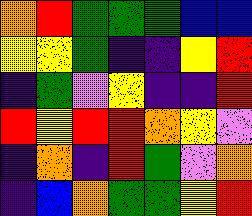[["orange", "red", "green", "green", "green", "blue", "blue"], ["yellow", "yellow", "green", "indigo", "indigo", "yellow", "red"], ["indigo", "green", "violet", "yellow", "indigo", "indigo", "red"], ["red", "yellow", "red", "red", "orange", "yellow", "violet"], ["indigo", "orange", "indigo", "red", "green", "violet", "orange"], ["indigo", "blue", "orange", "green", "green", "yellow", "red"]]